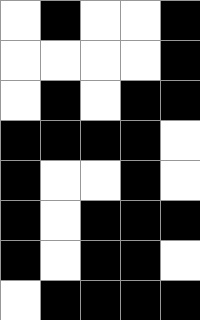[["white", "black", "white", "white", "black"], ["white", "white", "white", "white", "black"], ["white", "black", "white", "black", "black"], ["black", "black", "black", "black", "white"], ["black", "white", "white", "black", "white"], ["black", "white", "black", "black", "black"], ["black", "white", "black", "black", "white"], ["white", "black", "black", "black", "black"]]